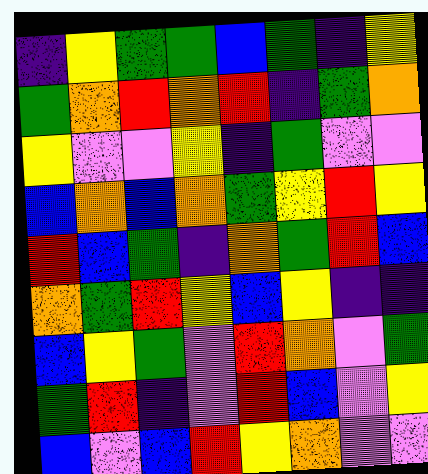[["indigo", "yellow", "green", "green", "blue", "green", "indigo", "yellow"], ["green", "orange", "red", "orange", "red", "indigo", "green", "orange"], ["yellow", "violet", "violet", "yellow", "indigo", "green", "violet", "violet"], ["blue", "orange", "blue", "orange", "green", "yellow", "red", "yellow"], ["red", "blue", "green", "indigo", "orange", "green", "red", "blue"], ["orange", "green", "red", "yellow", "blue", "yellow", "indigo", "indigo"], ["blue", "yellow", "green", "violet", "red", "orange", "violet", "green"], ["green", "red", "indigo", "violet", "red", "blue", "violet", "yellow"], ["blue", "violet", "blue", "red", "yellow", "orange", "violet", "violet"]]